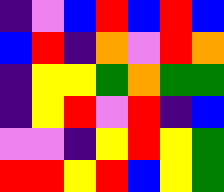[["indigo", "violet", "blue", "red", "blue", "red", "blue"], ["blue", "red", "indigo", "orange", "violet", "red", "orange"], ["indigo", "yellow", "yellow", "green", "orange", "green", "green"], ["indigo", "yellow", "red", "violet", "red", "indigo", "blue"], ["violet", "violet", "indigo", "yellow", "red", "yellow", "green"], ["red", "red", "yellow", "red", "blue", "yellow", "green"]]